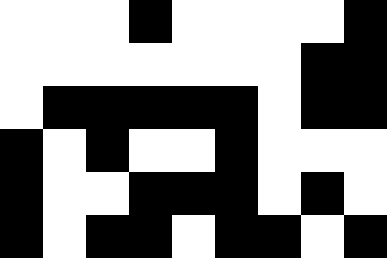[["white", "white", "white", "black", "white", "white", "white", "white", "black"], ["white", "white", "white", "white", "white", "white", "white", "black", "black"], ["white", "black", "black", "black", "black", "black", "white", "black", "black"], ["black", "white", "black", "white", "white", "black", "white", "white", "white"], ["black", "white", "white", "black", "black", "black", "white", "black", "white"], ["black", "white", "black", "black", "white", "black", "black", "white", "black"]]